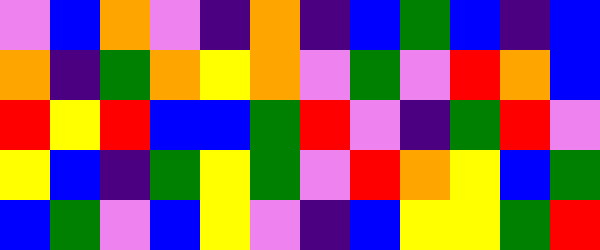[["violet", "blue", "orange", "violet", "indigo", "orange", "indigo", "blue", "green", "blue", "indigo", "blue"], ["orange", "indigo", "green", "orange", "yellow", "orange", "violet", "green", "violet", "red", "orange", "blue"], ["red", "yellow", "red", "blue", "blue", "green", "red", "violet", "indigo", "green", "red", "violet"], ["yellow", "blue", "indigo", "green", "yellow", "green", "violet", "red", "orange", "yellow", "blue", "green"], ["blue", "green", "violet", "blue", "yellow", "violet", "indigo", "blue", "yellow", "yellow", "green", "red"]]